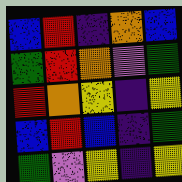[["blue", "red", "indigo", "orange", "blue"], ["green", "red", "orange", "violet", "green"], ["red", "orange", "yellow", "indigo", "yellow"], ["blue", "red", "blue", "indigo", "green"], ["green", "violet", "yellow", "indigo", "yellow"]]